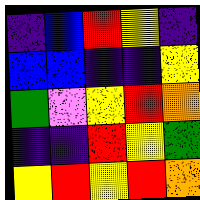[["indigo", "blue", "red", "yellow", "indigo"], ["blue", "blue", "indigo", "indigo", "yellow"], ["green", "violet", "yellow", "red", "orange"], ["indigo", "indigo", "red", "yellow", "green"], ["yellow", "red", "yellow", "red", "orange"]]